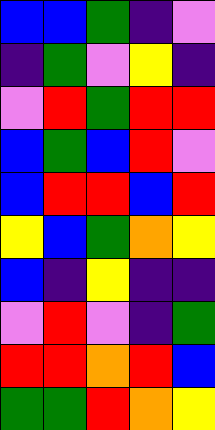[["blue", "blue", "green", "indigo", "violet"], ["indigo", "green", "violet", "yellow", "indigo"], ["violet", "red", "green", "red", "red"], ["blue", "green", "blue", "red", "violet"], ["blue", "red", "red", "blue", "red"], ["yellow", "blue", "green", "orange", "yellow"], ["blue", "indigo", "yellow", "indigo", "indigo"], ["violet", "red", "violet", "indigo", "green"], ["red", "red", "orange", "red", "blue"], ["green", "green", "red", "orange", "yellow"]]